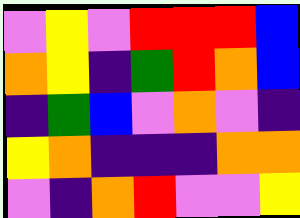[["violet", "yellow", "violet", "red", "red", "red", "blue"], ["orange", "yellow", "indigo", "green", "red", "orange", "blue"], ["indigo", "green", "blue", "violet", "orange", "violet", "indigo"], ["yellow", "orange", "indigo", "indigo", "indigo", "orange", "orange"], ["violet", "indigo", "orange", "red", "violet", "violet", "yellow"]]